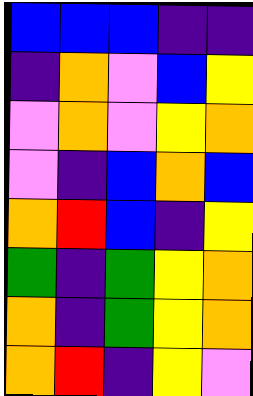[["blue", "blue", "blue", "indigo", "indigo"], ["indigo", "orange", "violet", "blue", "yellow"], ["violet", "orange", "violet", "yellow", "orange"], ["violet", "indigo", "blue", "orange", "blue"], ["orange", "red", "blue", "indigo", "yellow"], ["green", "indigo", "green", "yellow", "orange"], ["orange", "indigo", "green", "yellow", "orange"], ["orange", "red", "indigo", "yellow", "violet"]]